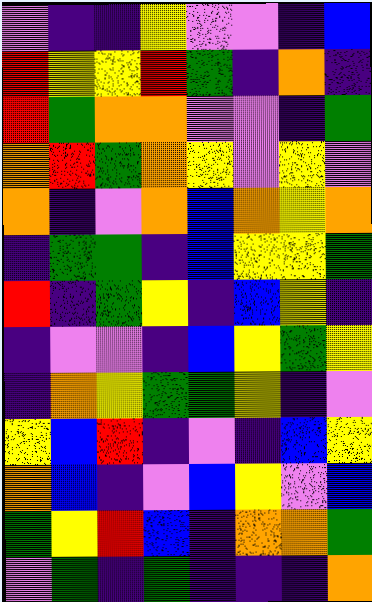[["violet", "indigo", "indigo", "yellow", "violet", "violet", "indigo", "blue"], ["red", "yellow", "yellow", "red", "green", "indigo", "orange", "indigo"], ["red", "green", "orange", "orange", "violet", "violet", "indigo", "green"], ["orange", "red", "green", "orange", "yellow", "violet", "yellow", "violet"], ["orange", "indigo", "violet", "orange", "blue", "orange", "yellow", "orange"], ["indigo", "green", "green", "indigo", "blue", "yellow", "yellow", "green"], ["red", "indigo", "green", "yellow", "indigo", "blue", "yellow", "indigo"], ["indigo", "violet", "violet", "indigo", "blue", "yellow", "green", "yellow"], ["indigo", "orange", "yellow", "green", "green", "yellow", "indigo", "violet"], ["yellow", "blue", "red", "indigo", "violet", "indigo", "blue", "yellow"], ["orange", "blue", "indigo", "violet", "blue", "yellow", "violet", "blue"], ["green", "yellow", "red", "blue", "indigo", "orange", "orange", "green"], ["violet", "green", "indigo", "green", "indigo", "indigo", "indigo", "orange"]]